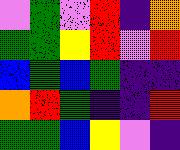[["violet", "green", "violet", "red", "indigo", "orange"], ["green", "green", "yellow", "red", "violet", "red"], ["blue", "green", "blue", "green", "indigo", "indigo"], ["orange", "red", "green", "indigo", "indigo", "red"], ["green", "green", "blue", "yellow", "violet", "indigo"]]